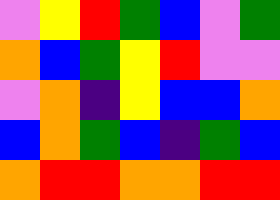[["violet", "yellow", "red", "green", "blue", "violet", "green"], ["orange", "blue", "green", "yellow", "red", "violet", "violet"], ["violet", "orange", "indigo", "yellow", "blue", "blue", "orange"], ["blue", "orange", "green", "blue", "indigo", "green", "blue"], ["orange", "red", "red", "orange", "orange", "red", "red"]]